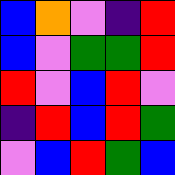[["blue", "orange", "violet", "indigo", "red"], ["blue", "violet", "green", "green", "red"], ["red", "violet", "blue", "red", "violet"], ["indigo", "red", "blue", "red", "green"], ["violet", "blue", "red", "green", "blue"]]